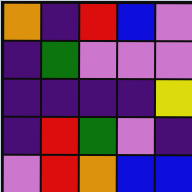[["orange", "indigo", "red", "blue", "violet"], ["indigo", "green", "violet", "violet", "violet"], ["indigo", "indigo", "indigo", "indigo", "yellow"], ["indigo", "red", "green", "violet", "indigo"], ["violet", "red", "orange", "blue", "blue"]]